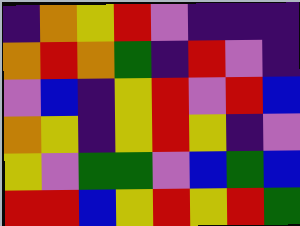[["indigo", "orange", "yellow", "red", "violet", "indigo", "indigo", "indigo"], ["orange", "red", "orange", "green", "indigo", "red", "violet", "indigo"], ["violet", "blue", "indigo", "yellow", "red", "violet", "red", "blue"], ["orange", "yellow", "indigo", "yellow", "red", "yellow", "indigo", "violet"], ["yellow", "violet", "green", "green", "violet", "blue", "green", "blue"], ["red", "red", "blue", "yellow", "red", "yellow", "red", "green"]]